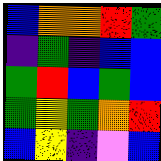[["blue", "orange", "orange", "red", "green"], ["indigo", "green", "indigo", "blue", "blue"], ["green", "red", "blue", "green", "blue"], ["green", "yellow", "green", "orange", "red"], ["blue", "yellow", "indigo", "violet", "blue"]]